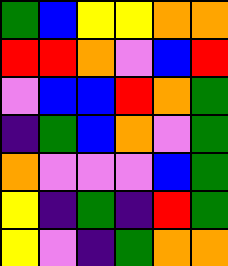[["green", "blue", "yellow", "yellow", "orange", "orange"], ["red", "red", "orange", "violet", "blue", "red"], ["violet", "blue", "blue", "red", "orange", "green"], ["indigo", "green", "blue", "orange", "violet", "green"], ["orange", "violet", "violet", "violet", "blue", "green"], ["yellow", "indigo", "green", "indigo", "red", "green"], ["yellow", "violet", "indigo", "green", "orange", "orange"]]